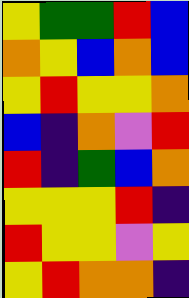[["yellow", "green", "green", "red", "blue"], ["orange", "yellow", "blue", "orange", "blue"], ["yellow", "red", "yellow", "yellow", "orange"], ["blue", "indigo", "orange", "violet", "red"], ["red", "indigo", "green", "blue", "orange"], ["yellow", "yellow", "yellow", "red", "indigo"], ["red", "yellow", "yellow", "violet", "yellow"], ["yellow", "red", "orange", "orange", "indigo"]]